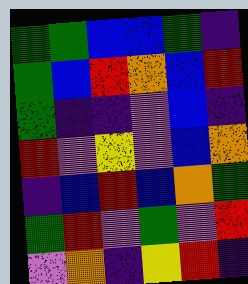[["green", "green", "blue", "blue", "green", "indigo"], ["green", "blue", "red", "orange", "blue", "red"], ["green", "indigo", "indigo", "violet", "blue", "indigo"], ["red", "violet", "yellow", "violet", "blue", "orange"], ["indigo", "blue", "red", "blue", "orange", "green"], ["green", "red", "violet", "green", "violet", "red"], ["violet", "orange", "indigo", "yellow", "red", "indigo"]]